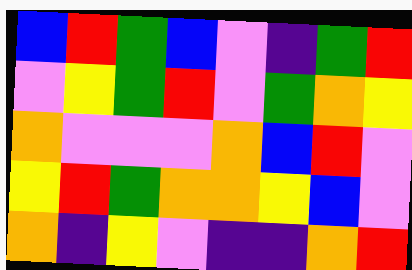[["blue", "red", "green", "blue", "violet", "indigo", "green", "red"], ["violet", "yellow", "green", "red", "violet", "green", "orange", "yellow"], ["orange", "violet", "violet", "violet", "orange", "blue", "red", "violet"], ["yellow", "red", "green", "orange", "orange", "yellow", "blue", "violet"], ["orange", "indigo", "yellow", "violet", "indigo", "indigo", "orange", "red"]]